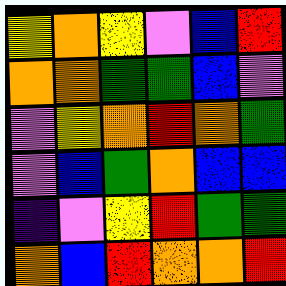[["yellow", "orange", "yellow", "violet", "blue", "red"], ["orange", "orange", "green", "green", "blue", "violet"], ["violet", "yellow", "orange", "red", "orange", "green"], ["violet", "blue", "green", "orange", "blue", "blue"], ["indigo", "violet", "yellow", "red", "green", "green"], ["orange", "blue", "red", "orange", "orange", "red"]]